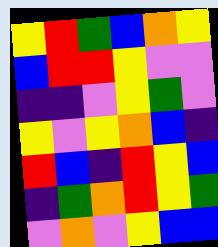[["yellow", "red", "green", "blue", "orange", "yellow"], ["blue", "red", "red", "yellow", "violet", "violet"], ["indigo", "indigo", "violet", "yellow", "green", "violet"], ["yellow", "violet", "yellow", "orange", "blue", "indigo"], ["red", "blue", "indigo", "red", "yellow", "blue"], ["indigo", "green", "orange", "red", "yellow", "green"], ["violet", "orange", "violet", "yellow", "blue", "blue"]]